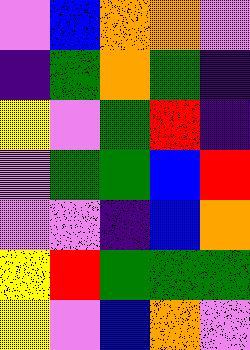[["violet", "blue", "orange", "orange", "violet"], ["indigo", "green", "orange", "green", "indigo"], ["yellow", "violet", "green", "red", "indigo"], ["violet", "green", "green", "blue", "red"], ["violet", "violet", "indigo", "blue", "orange"], ["yellow", "red", "green", "green", "green"], ["yellow", "violet", "blue", "orange", "violet"]]